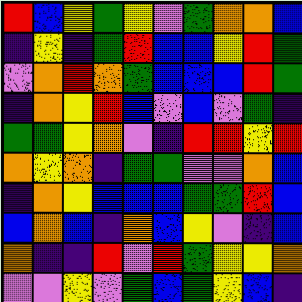[["red", "blue", "yellow", "green", "yellow", "violet", "green", "orange", "orange", "blue"], ["indigo", "yellow", "indigo", "green", "red", "blue", "blue", "yellow", "red", "green"], ["violet", "orange", "red", "orange", "green", "blue", "blue", "blue", "red", "green"], ["indigo", "orange", "yellow", "red", "blue", "violet", "blue", "violet", "green", "indigo"], ["green", "green", "yellow", "orange", "violet", "indigo", "red", "red", "yellow", "red"], ["orange", "yellow", "orange", "indigo", "green", "green", "violet", "violet", "orange", "blue"], ["indigo", "orange", "yellow", "blue", "blue", "blue", "green", "green", "red", "blue"], ["blue", "orange", "blue", "indigo", "orange", "blue", "yellow", "violet", "indigo", "blue"], ["orange", "indigo", "indigo", "red", "violet", "red", "green", "yellow", "yellow", "orange"], ["violet", "violet", "yellow", "violet", "green", "blue", "green", "yellow", "blue", "indigo"]]